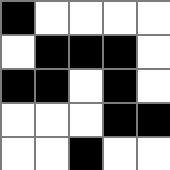[["black", "white", "white", "white", "white"], ["white", "black", "black", "black", "white"], ["black", "black", "white", "black", "white"], ["white", "white", "white", "black", "black"], ["white", "white", "black", "white", "white"]]